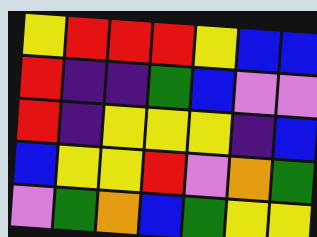[["yellow", "red", "red", "red", "yellow", "blue", "blue"], ["red", "indigo", "indigo", "green", "blue", "violet", "violet"], ["red", "indigo", "yellow", "yellow", "yellow", "indigo", "blue"], ["blue", "yellow", "yellow", "red", "violet", "orange", "green"], ["violet", "green", "orange", "blue", "green", "yellow", "yellow"]]